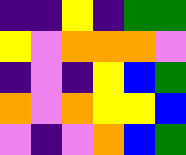[["indigo", "indigo", "yellow", "indigo", "green", "green"], ["yellow", "violet", "orange", "orange", "orange", "violet"], ["indigo", "violet", "indigo", "yellow", "blue", "green"], ["orange", "violet", "orange", "yellow", "yellow", "blue"], ["violet", "indigo", "violet", "orange", "blue", "green"]]